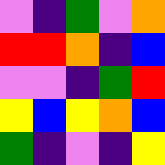[["violet", "indigo", "green", "violet", "orange"], ["red", "red", "orange", "indigo", "blue"], ["violet", "violet", "indigo", "green", "red"], ["yellow", "blue", "yellow", "orange", "blue"], ["green", "indigo", "violet", "indigo", "yellow"]]